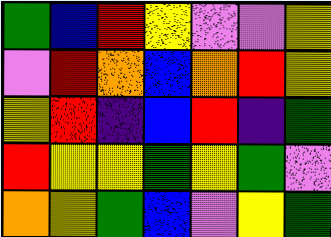[["green", "blue", "red", "yellow", "violet", "violet", "yellow"], ["violet", "red", "orange", "blue", "orange", "red", "yellow"], ["yellow", "red", "indigo", "blue", "red", "indigo", "green"], ["red", "yellow", "yellow", "green", "yellow", "green", "violet"], ["orange", "yellow", "green", "blue", "violet", "yellow", "green"]]